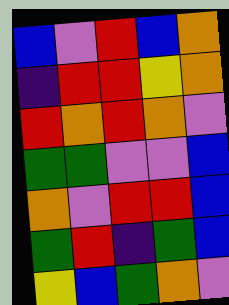[["blue", "violet", "red", "blue", "orange"], ["indigo", "red", "red", "yellow", "orange"], ["red", "orange", "red", "orange", "violet"], ["green", "green", "violet", "violet", "blue"], ["orange", "violet", "red", "red", "blue"], ["green", "red", "indigo", "green", "blue"], ["yellow", "blue", "green", "orange", "violet"]]